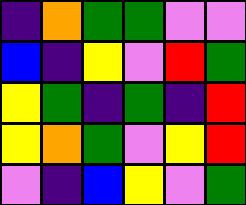[["indigo", "orange", "green", "green", "violet", "violet"], ["blue", "indigo", "yellow", "violet", "red", "green"], ["yellow", "green", "indigo", "green", "indigo", "red"], ["yellow", "orange", "green", "violet", "yellow", "red"], ["violet", "indigo", "blue", "yellow", "violet", "green"]]